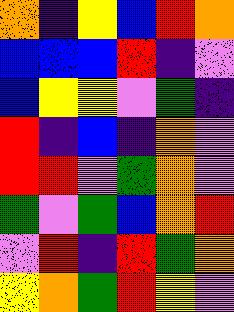[["orange", "indigo", "yellow", "blue", "red", "orange"], ["blue", "blue", "blue", "red", "indigo", "violet"], ["blue", "yellow", "yellow", "violet", "green", "indigo"], ["red", "indigo", "blue", "indigo", "orange", "violet"], ["red", "red", "violet", "green", "orange", "violet"], ["green", "violet", "green", "blue", "orange", "red"], ["violet", "red", "indigo", "red", "green", "orange"], ["yellow", "orange", "green", "red", "yellow", "violet"]]